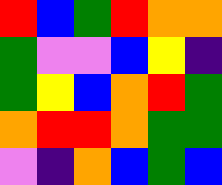[["red", "blue", "green", "red", "orange", "orange"], ["green", "violet", "violet", "blue", "yellow", "indigo"], ["green", "yellow", "blue", "orange", "red", "green"], ["orange", "red", "red", "orange", "green", "green"], ["violet", "indigo", "orange", "blue", "green", "blue"]]